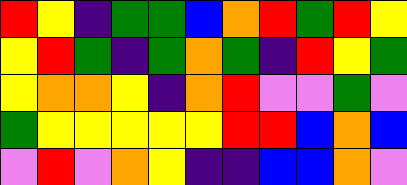[["red", "yellow", "indigo", "green", "green", "blue", "orange", "red", "green", "red", "yellow"], ["yellow", "red", "green", "indigo", "green", "orange", "green", "indigo", "red", "yellow", "green"], ["yellow", "orange", "orange", "yellow", "indigo", "orange", "red", "violet", "violet", "green", "violet"], ["green", "yellow", "yellow", "yellow", "yellow", "yellow", "red", "red", "blue", "orange", "blue"], ["violet", "red", "violet", "orange", "yellow", "indigo", "indigo", "blue", "blue", "orange", "violet"]]